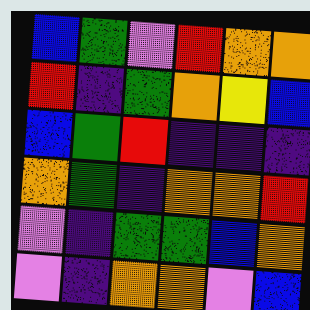[["blue", "green", "violet", "red", "orange", "orange"], ["red", "indigo", "green", "orange", "yellow", "blue"], ["blue", "green", "red", "indigo", "indigo", "indigo"], ["orange", "green", "indigo", "orange", "orange", "red"], ["violet", "indigo", "green", "green", "blue", "orange"], ["violet", "indigo", "orange", "orange", "violet", "blue"]]